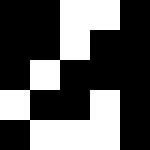[["black", "black", "white", "white", "black"], ["black", "black", "white", "black", "black"], ["black", "white", "black", "black", "black"], ["white", "black", "black", "white", "black"], ["black", "white", "white", "white", "black"]]